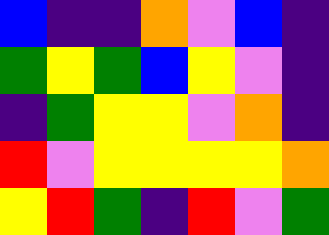[["blue", "indigo", "indigo", "orange", "violet", "blue", "indigo"], ["green", "yellow", "green", "blue", "yellow", "violet", "indigo"], ["indigo", "green", "yellow", "yellow", "violet", "orange", "indigo"], ["red", "violet", "yellow", "yellow", "yellow", "yellow", "orange"], ["yellow", "red", "green", "indigo", "red", "violet", "green"]]